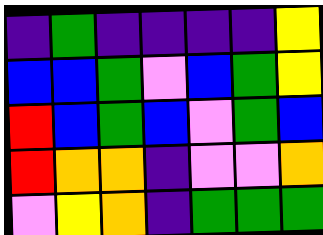[["indigo", "green", "indigo", "indigo", "indigo", "indigo", "yellow"], ["blue", "blue", "green", "violet", "blue", "green", "yellow"], ["red", "blue", "green", "blue", "violet", "green", "blue"], ["red", "orange", "orange", "indigo", "violet", "violet", "orange"], ["violet", "yellow", "orange", "indigo", "green", "green", "green"]]